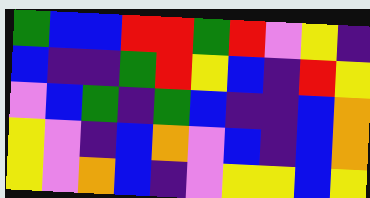[["green", "blue", "blue", "red", "red", "green", "red", "violet", "yellow", "indigo"], ["blue", "indigo", "indigo", "green", "red", "yellow", "blue", "indigo", "red", "yellow"], ["violet", "blue", "green", "indigo", "green", "blue", "indigo", "indigo", "blue", "orange"], ["yellow", "violet", "indigo", "blue", "orange", "violet", "blue", "indigo", "blue", "orange"], ["yellow", "violet", "orange", "blue", "indigo", "violet", "yellow", "yellow", "blue", "yellow"]]